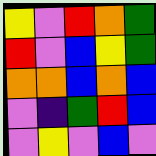[["yellow", "violet", "red", "orange", "green"], ["red", "violet", "blue", "yellow", "green"], ["orange", "orange", "blue", "orange", "blue"], ["violet", "indigo", "green", "red", "blue"], ["violet", "yellow", "violet", "blue", "violet"]]